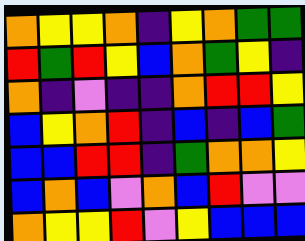[["orange", "yellow", "yellow", "orange", "indigo", "yellow", "orange", "green", "green"], ["red", "green", "red", "yellow", "blue", "orange", "green", "yellow", "indigo"], ["orange", "indigo", "violet", "indigo", "indigo", "orange", "red", "red", "yellow"], ["blue", "yellow", "orange", "red", "indigo", "blue", "indigo", "blue", "green"], ["blue", "blue", "red", "red", "indigo", "green", "orange", "orange", "yellow"], ["blue", "orange", "blue", "violet", "orange", "blue", "red", "violet", "violet"], ["orange", "yellow", "yellow", "red", "violet", "yellow", "blue", "blue", "blue"]]